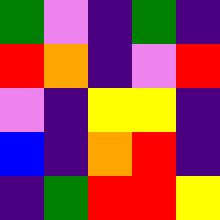[["green", "violet", "indigo", "green", "indigo"], ["red", "orange", "indigo", "violet", "red"], ["violet", "indigo", "yellow", "yellow", "indigo"], ["blue", "indigo", "orange", "red", "indigo"], ["indigo", "green", "red", "red", "yellow"]]